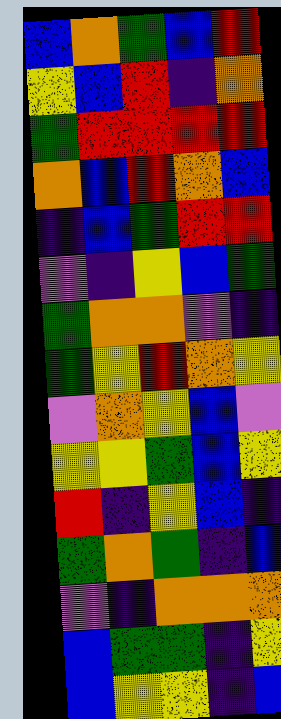[["blue", "orange", "green", "blue", "red"], ["yellow", "blue", "red", "indigo", "orange"], ["green", "red", "red", "red", "red"], ["orange", "blue", "red", "orange", "blue"], ["indigo", "blue", "green", "red", "red"], ["violet", "indigo", "yellow", "blue", "green"], ["green", "orange", "orange", "violet", "indigo"], ["green", "yellow", "red", "orange", "yellow"], ["violet", "orange", "yellow", "blue", "violet"], ["yellow", "yellow", "green", "blue", "yellow"], ["red", "indigo", "yellow", "blue", "indigo"], ["green", "orange", "green", "indigo", "blue"], ["violet", "indigo", "orange", "orange", "orange"], ["blue", "green", "green", "indigo", "yellow"], ["blue", "yellow", "yellow", "indigo", "blue"]]